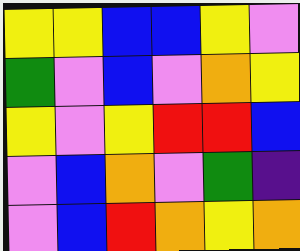[["yellow", "yellow", "blue", "blue", "yellow", "violet"], ["green", "violet", "blue", "violet", "orange", "yellow"], ["yellow", "violet", "yellow", "red", "red", "blue"], ["violet", "blue", "orange", "violet", "green", "indigo"], ["violet", "blue", "red", "orange", "yellow", "orange"]]